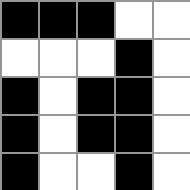[["black", "black", "black", "white", "white"], ["white", "white", "white", "black", "white"], ["black", "white", "black", "black", "white"], ["black", "white", "black", "black", "white"], ["black", "white", "white", "black", "white"]]